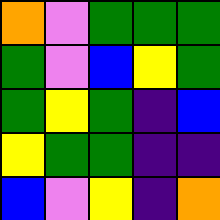[["orange", "violet", "green", "green", "green"], ["green", "violet", "blue", "yellow", "green"], ["green", "yellow", "green", "indigo", "blue"], ["yellow", "green", "green", "indigo", "indigo"], ["blue", "violet", "yellow", "indigo", "orange"]]